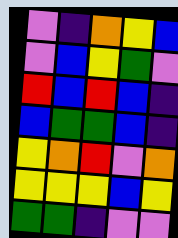[["violet", "indigo", "orange", "yellow", "blue"], ["violet", "blue", "yellow", "green", "violet"], ["red", "blue", "red", "blue", "indigo"], ["blue", "green", "green", "blue", "indigo"], ["yellow", "orange", "red", "violet", "orange"], ["yellow", "yellow", "yellow", "blue", "yellow"], ["green", "green", "indigo", "violet", "violet"]]